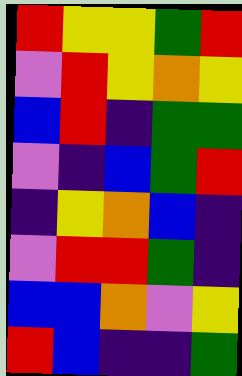[["red", "yellow", "yellow", "green", "red"], ["violet", "red", "yellow", "orange", "yellow"], ["blue", "red", "indigo", "green", "green"], ["violet", "indigo", "blue", "green", "red"], ["indigo", "yellow", "orange", "blue", "indigo"], ["violet", "red", "red", "green", "indigo"], ["blue", "blue", "orange", "violet", "yellow"], ["red", "blue", "indigo", "indigo", "green"]]